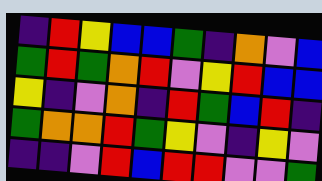[["indigo", "red", "yellow", "blue", "blue", "green", "indigo", "orange", "violet", "blue"], ["green", "red", "green", "orange", "red", "violet", "yellow", "red", "blue", "blue"], ["yellow", "indigo", "violet", "orange", "indigo", "red", "green", "blue", "red", "indigo"], ["green", "orange", "orange", "red", "green", "yellow", "violet", "indigo", "yellow", "violet"], ["indigo", "indigo", "violet", "red", "blue", "red", "red", "violet", "violet", "green"]]